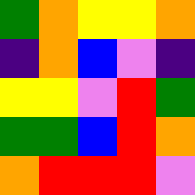[["green", "orange", "yellow", "yellow", "orange"], ["indigo", "orange", "blue", "violet", "indigo"], ["yellow", "yellow", "violet", "red", "green"], ["green", "green", "blue", "red", "orange"], ["orange", "red", "red", "red", "violet"]]